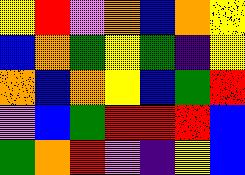[["yellow", "red", "violet", "orange", "blue", "orange", "yellow"], ["blue", "orange", "green", "yellow", "green", "indigo", "yellow"], ["orange", "blue", "orange", "yellow", "blue", "green", "red"], ["violet", "blue", "green", "red", "red", "red", "blue"], ["green", "orange", "red", "violet", "indigo", "yellow", "blue"]]